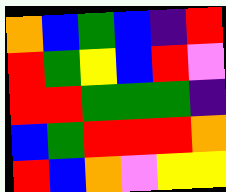[["orange", "blue", "green", "blue", "indigo", "red"], ["red", "green", "yellow", "blue", "red", "violet"], ["red", "red", "green", "green", "green", "indigo"], ["blue", "green", "red", "red", "red", "orange"], ["red", "blue", "orange", "violet", "yellow", "yellow"]]